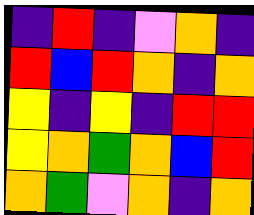[["indigo", "red", "indigo", "violet", "orange", "indigo"], ["red", "blue", "red", "orange", "indigo", "orange"], ["yellow", "indigo", "yellow", "indigo", "red", "red"], ["yellow", "orange", "green", "orange", "blue", "red"], ["orange", "green", "violet", "orange", "indigo", "orange"]]